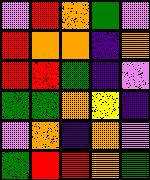[["violet", "red", "orange", "green", "violet"], ["red", "orange", "orange", "indigo", "orange"], ["red", "red", "green", "indigo", "violet"], ["green", "green", "orange", "yellow", "indigo"], ["violet", "orange", "indigo", "orange", "violet"], ["green", "red", "red", "orange", "green"]]